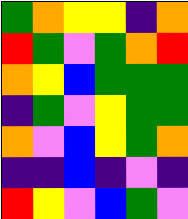[["green", "orange", "yellow", "yellow", "indigo", "orange"], ["red", "green", "violet", "green", "orange", "red"], ["orange", "yellow", "blue", "green", "green", "green"], ["indigo", "green", "violet", "yellow", "green", "green"], ["orange", "violet", "blue", "yellow", "green", "orange"], ["indigo", "indigo", "blue", "indigo", "violet", "indigo"], ["red", "yellow", "violet", "blue", "green", "violet"]]